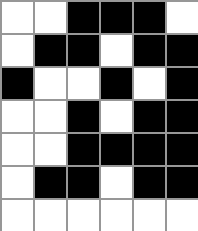[["white", "white", "black", "black", "black", "white"], ["white", "black", "black", "white", "black", "black"], ["black", "white", "white", "black", "white", "black"], ["white", "white", "black", "white", "black", "black"], ["white", "white", "black", "black", "black", "black"], ["white", "black", "black", "white", "black", "black"], ["white", "white", "white", "white", "white", "white"]]